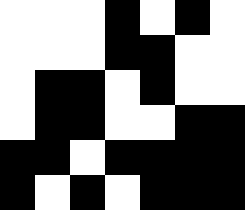[["white", "white", "white", "black", "white", "black", "white"], ["white", "white", "white", "black", "black", "white", "white"], ["white", "black", "black", "white", "black", "white", "white"], ["white", "black", "black", "white", "white", "black", "black"], ["black", "black", "white", "black", "black", "black", "black"], ["black", "white", "black", "white", "black", "black", "black"]]